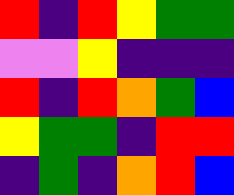[["red", "indigo", "red", "yellow", "green", "green"], ["violet", "violet", "yellow", "indigo", "indigo", "indigo"], ["red", "indigo", "red", "orange", "green", "blue"], ["yellow", "green", "green", "indigo", "red", "red"], ["indigo", "green", "indigo", "orange", "red", "blue"]]